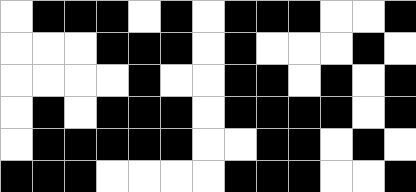[["white", "black", "black", "black", "white", "black", "white", "black", "black", "black", "white", "white", "black"], ["white", "white", "white", "black", "black", "black", "white", "black", "white", "white", "white", "black", "white"], ["white", "white", "white", "white", "black", "white", "white", "black", "black", "white", "black", "white", "black"], ["white", "black", "white", "black", "black", "black", "white", "black", "black", "black", "black", "white", "black"], ["white", "black", "black", "black", "black", "black", "white", "white", "black", "black", "white", "black", "white"], ["black", "black", "black", "white", "white", "white", "white", "black", "black", "black", "white", "white", "black"]]